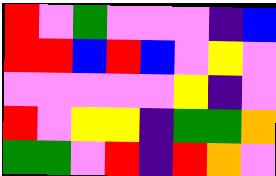[["red", "violet", "green", "violet", "violet", "violet", "indigo", "blue"], ["red", "red", "blue", "red", "blue", "violet", "yellow", "violet"], ["violet", "violet", "violet", "violet", "violet", "yellow", "indigo", "violet"], ["red", "violet", "yellow", "yellow", "indigo", "green", "green", "orange"], ["green", "green", "violet", "red", "indigo", "red", "orange", "violet"]]